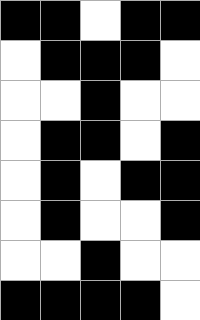[["black", "black", "white", "black", "black"], ["white", "black", "black", "black", "white"], ["white", "white", "black", "white", "white"], ["white", "black", "black", "white", "black"], ["white", "black", "white", "black", "black"], ["white", "black", "white", "white", "black"], ["white", "white", "black", "white", "white"], ["black", "black", "black", "black", "white"]]